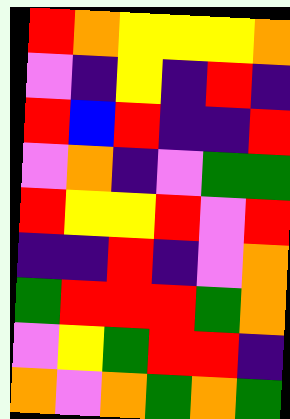[["red", "orange", "yellow", "yellow", "yellow", "orange"], ["violet", "indigo", "yellow", "indigo", "red", "indigo"], ["red", "blue", "red", "indigo", "indigo", "red"], ["violet", "orange", "indigo", "violet", "green", "green"], ["red", "yellow", "yellow", "red", "violet", "red"], ["indigo", "indigo", "red", "indigo", "violet", "orange"], ["green", "red", "red", "red", "green", "orange"], ["violet", "yellow", "green", "red", "red", "indigo"], ["orange", "violet", "orange", "green", "orange", "green"]]